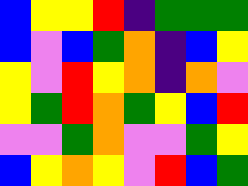[["blue", "yellow", "yellow", "red", "indigo", "green", "green", "green"], ["blue", "violet", "blue", "green", "orange", "indigo", "blue", "yellow"], ["yellow", "violet", "red", "yellow", "orange", "indigo", "orange", "violet"], ["yellow", "green", "red", "orange", "green", "yellow", "blue", "red"], ["violet", "violet", "green", "orange", "violet", "violet", "green", "yellow"], ["blue", "yellow", "orange", "yellow", "violet", "red", "blue", "green"]]